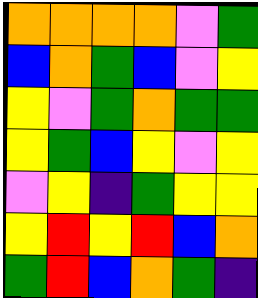[["orange", "orange", "orange", "orange", "violet", "green"], ["blue", "orange", "green", "blue", "violet", "yellow"], ["yellow", "violet", "green", "orange", "green", "green"], ["yellow", "green", "blue", "yellow", "violet", "yellow"], ["violet", "yellow", "indigo", "green", "yellow", "yellow"], ["yellow", "red", "yellow", "red", "blue", "orange"], ["green", "red", "blue", "orange", "green", "indigo"]]